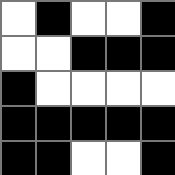[["white", "black", "white", "white", "black"], ["white", "white", "black", "black", "black"], ["black", "white", "white", "white", "white"], ["black", "black", "black", "black", "black"], ["black", "black", "white", "white", "black"]]